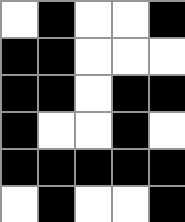[["white", "black", "white", "white", "black"], ["black", "black", "white", "white", "white"], ["black", "black", "white", "black", "black"], ["black", "white", "white", "black", "white"], ["black", "black", "black", "black", "black"], ["white", "black", "white", "white", "black"]]